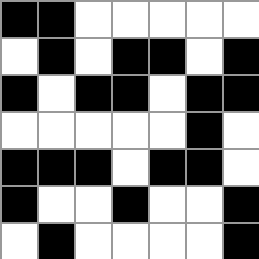[["black", "black", "white", "white", "white", "white", "white"], ["white", "black", "white", "black", "black", "white", "black"], ["black", "white", "black", "black", "white", "black", "black"], ["white", "white", "white", "white", "white", "black", "white"], ["black", "black", "black", "white", "black", "black", "white"], ["black", "white", "white", "black", "white", "white", "black"], ["white", "black", "white", "white", "white", "white", "black"]]